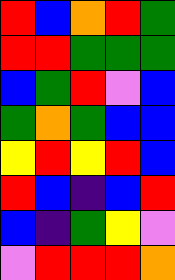[["red", "blue", "orange", "red", "green"], ["red", "red", "green", "green", "green"], ["blue", "green", "red", "violet", "blue"], ["green", "orange", "green", "blue", "blue"], ["yellow", "red", "yellow", "red", "blue"], ["red", "blue", "indigo", "blue", "red"], ["blue", "indigo", "green", "yellow", "violet"], ["violet", "red", "red", "red", "orange"]]